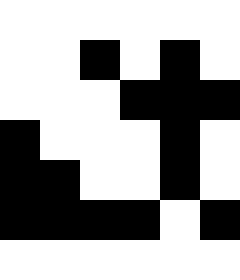[["white", "white", "white", "white", "white", "white"], ["white", "white", "black", "white", "black", "white"], ["white", "white", "white", "black", "black", "black"], ["black", "white", "white", "white", "black", "white"], ["black", "black", "white", "white", "black", "white"], ["black", "black", "black", "black", "white", "black"], ["white", "white", "white", "white", "white", "white"]]